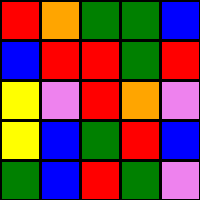[["red", "orange", "green", "green", "blue"], ["blue", "red", "red", "green", "red"], ["yellow", "violet", "red", "orange", "violet"], ["yellow", "blue", "green", "red", "blue"], ["green", "blue", "red", "green", "violet"]]